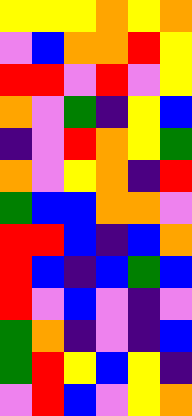[["yellow", "yellow", "yellow", "orange", "yellow", "orange"], ["violet", "blue", "orange", "orange", "red", "yellow"], ["red", "red", "violet", "red", "violet", "yellow"], ["orange", "violet", "green", "indigo", "yellow", "blue"], ["indigo", "violet", "red", "orange", "yellow", "green"], ["orange", "violet", "yellow", "orange", "indigo", "red"], ["green", "blue", "blue", "orange", "orange", "violet"], ["red", "red", "blue", "indigo", "blue", "orange"], ["red", "blue", "indigo", "blue", "green", "blue"], ["red", "violet", "blue", "violet", "indigo", "violet"], ["green", "orange", "indigo", "violet", "indigo", "blue"], ["green", "red", "yellow", "blue", "yellow", "indigo"], ["violet", "red", "blue", "violet", "yellow", "orange"]]